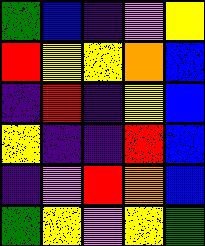[["green", "blue", "indigo", "violet", "yellow"], ["red", "yellow", "yellow", "orange", "blue"], ["indigo", "red", "indigo", "yellow", "blue"], ["yellow", "indigo", "indigo", "red", "blue"], ["indigo", "violet", "red", "orange", "blue"], ["green", "yellow", "violet", "yellow", "green"]]